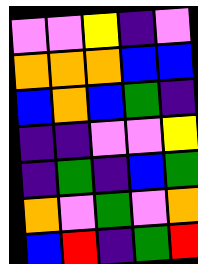[["violet", "violet", "yellow", "indigo", "violet"], ["orange", "orange", "orange", "blue", "blue"], ["blue", "orange", "blue", "green", "indigo"], ["indigo", "indigo", "violet", "violet", "yellow"], ["indigo", "green", "indigo", "blue", "green"], ["orange", "violet", "green", "violet", "orange"], ["blue", "red", "indigo", "green", "red"]]